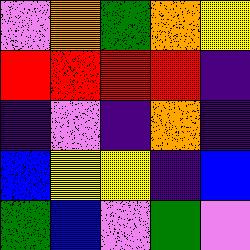[["violet", "orange", "green", "orange", "yellow"], ["red", "red", "red", "red", "indigo"], ["indigo", "violet", "indigo", "orange", "indigo"], ["blue", "yellow", "yellow", "indigo", "blue"], ["green", "blue", "violet", "green", "violet"]]